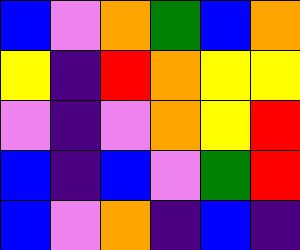[["blue", "violet", "orange", "green", "blue", "orange"], ["yellow", "indigo", "red", "orange", "yellow", "yellow"], ["violet", "indigo", "violet", "orange", "yellow", "red"], ["blue", "indigo", "blue", "violet", "green", "red"], ["blue", "violet", "orange", "indigo", "blue", "indigo"]]